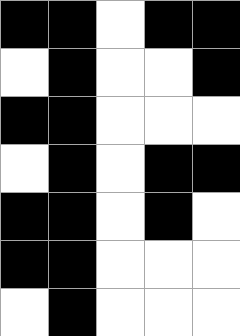[["black", "black", "white", "black", "black"], ["white", "black", "white", "white", "black"], ["black", "black", "white", "white", "white"], ["white", "black", "white", "black", "black"], ["black", "black", "white", "black", "white"], ["black", "black", "white", "white", "white"], ["white", "black", "white", "white", "white"]]